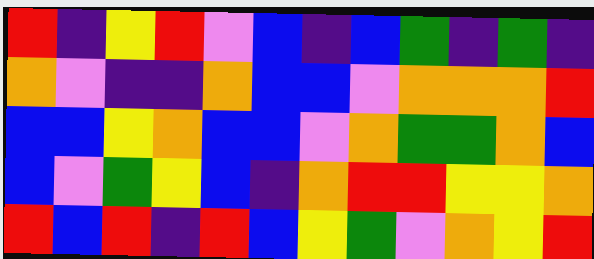[["red", "indigo", "yellow", "red", "violet", "blue", "indigo", "blue", "green", "indigo", "green", "indigo"], ["orange", "violet", "indigo", "indigo", "orange", "blue", "blue", "violet", "orange", "orange", "orange", "red"], ["blue", "blue", "yellow", "orange", "blue", "blue", "violet", "orange", "green", "green", "orange", "blue"], ["blue", "violet", "green", "yellow", "blue", "indigo", "orange", "red", "red", "yellow", "yellow", "orange"], ["red", "blue", "red", "indigo", "red", "blue", "yellow", "green", "violet", "orange", "yellow", "red"]]